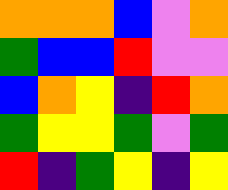[["orange", "orange", "orange", "blue", "violet", "orange"], ["green", "blue", "blue", "red", "violet", "violet"], ["blue", "orange", "yellow", "indigo", "red", "orange"], ["green", "yellow", "yellow", "green", "violet", "green"], ["red", "indigo", "green", "yellow", "indigo", "yellow"]]